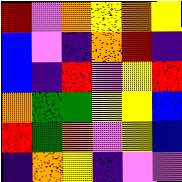[["red", "violet", "orange", "yellow", "orange", "yellow"], ["blue", "violet", "indigo", "orange", "red", "indigo"], ["blue", "indigo", "red", "violet", "yellow", "red"], ["orange", "green", "green", "yellow", "yellow", "blue"], ["red", "green", "orange", "violet", "yellow", "blue"], ["indigo", "orange", "yellow", "indigo", "violet", "violet"]]